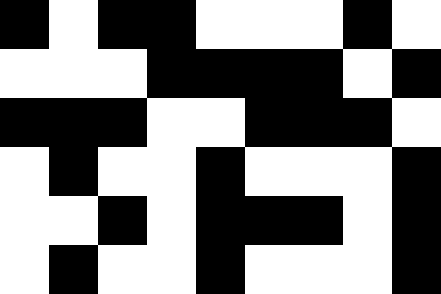[["black", "white", "black", "black", "white", "white", "white", "black", "white"], ["white", "white", "white", "black", "black", "black", "black", "white", "black"], ["black", "black", "black", "white", "white", "black", "black", "black", "white"], ["white", "black", "white", "white", "black", "white", "white", "white", "black"], ["white", "white", "black", "white", "black", "black", "black", "white", "black"], ["white", "black", "white", "white", "black", "white", "white", "white", "black"]]